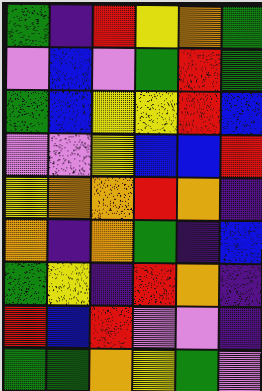[["green", "indigo", "red", "yellow", "orange", "green"], ["violet", "blue", "violet", "green", "red", "green"], ["green", "blue", "yellow", "yellow", "red", "blue"], ["violet", "violet", "yellow", "blue", "blue", "red"], ["yellow", "orange", "orange", "red", "orange", "indigo"], ["orange", "indigo", "orange", "green", "indigo", "blue"], ["green", "yellow", "indigo", "red", "orange", "indigo"], ["red", "blue", "red", "violet", "violet", "indigo"], ["green", "green", "orange", "yellow", "green", "violet"]]